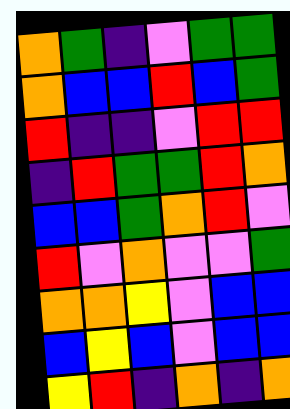[["orange", "green", "indigo", "violet", "green", "green"], ["orange", "blue", "blue", "red", "blue", "green"], ["red", "indigo", "indigo", "violet", "red", "red"], ["indigo", "red", "green", "green", "red", "orange"], ["blue", "blue", "green", "orange", "red", "violet"], ["red", "violet", "orange", "violet", "violet", "green"], ["orange", "orange", "yellow", "violet", "blue", "blue"], ["blue", "yellow", "blue", "violet", "blue", "blue"], ["yellow", "red", "indigo", "orange", "indigo", "orange"]]